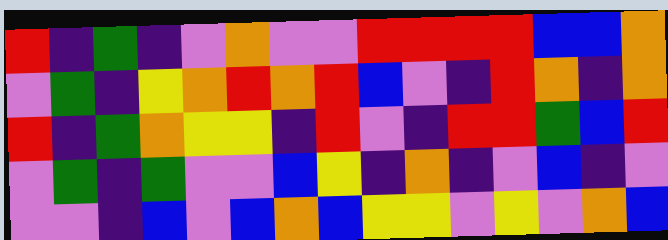[["red", "indigo", "green", "indigo", "violet", "orange", "violet", "violet", "red", "red", "red", "red", "blue", "blue", "orange"], ["violet", "green", "indigo", "yellow", "orange", "red", "orange", "red", "blue", "violet", "indigo", "red", "orange", "indigo", "orange"], ["red", "indigo", "green", "orange", "yellow", "yellow", "indigo", "red", "violet", "indigo", "red", "red", "green", "blue", "red"], ["violet", "green", "indigo", "green", "violet", "violet", "blue", "yellow", "indigo", "orange", "indigo", "violet", "blue", "indigo", "violet"], ["violet", "violet", "indigo", "blue", "violet", "blue", "orange", "blue", "yellow", "yellow", "violet", "yellow", "violet", "orange", "blue"]]